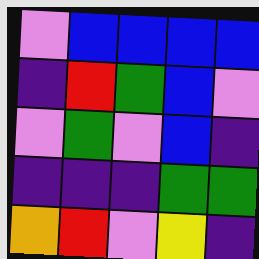[["violet", "blue", "blue", "blue", "blue"], ["indigo", "red", "green", "blue", "violet"], ["violet", "green", "violet", "blue", "indigo"], ["indigo", "indigo", "indigo", "green", "green"], ["orange", "red", "violet", "yellow", "indigo"]]